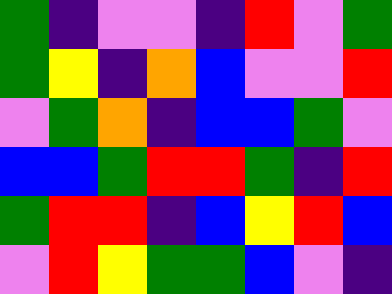[["green", "indigo", "violet", "violet", "indigo", "red", "violet", "green"], ["green", "yellow", "indigo", "orange", "blue", "violet", "violet", "red"], ["violet", "green", "orange", "indigo", "blue", "blue", "green", "violet"], ["blue", "blue", "green", "red", "red", "green", "indigo", "red"], ["green", "red", "red", "indigo", "blue", "yellow", "red", "blue"], ["violet", "red", "yellow", "green", "green", "blue", "violet", "indigo"]]